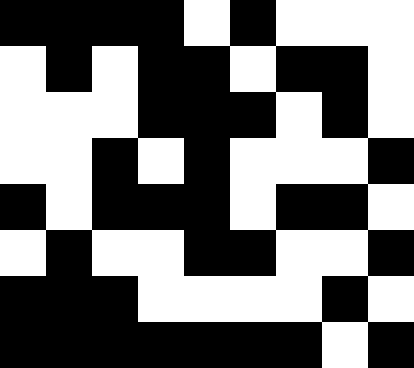[["black", "black", "black", "black", "white", "black", "white", "white", "white"], ["white", "black", "white", "black", "black", "white", "black", "black", "white"], ["white", "white", "white", "black", "black", "black", "white", "black", "white"], ["white", "white", "black", "white", "black", "white", "white", "white", "black"], ["black", "white", "black", "black", "black", "white", "black", "black", "white"], ["white", "black", "white", "white", "black", "black", "white", "white", "black"], ["black", "black", "black", "white", "white", "white", "white", "black", "white"], ["black", "black", "black", "black", "black", "black", "black", "white", "black"]]